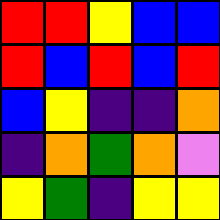[["red", "red", "yellow", "blue", "blue"], ["red", "blue", "red", "blue", "red"], ["blue", "yellow", "indigo", "indigo", "orange"], ["indigo", "orange", "green", "orange", "violet"], ["yellow", "green", "indigo", "yellow", "yellow"]]